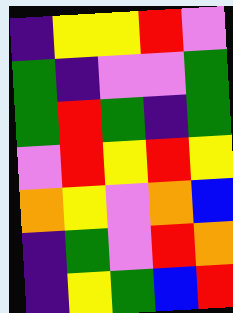[["indigo", "yellow", "yellow", "red", "violet"], ["green", "indigo", "violet", "violet", "green"], ["green", "red", "green", "indigo", "green"], ["violet", "red", "yellow", "red", "yellow"], ["orange", "yellow", "violet", "orange", "blue"], ["indigo", "green", "violet", "red", "orange"], ["indigo", "yellow", "green", "blue", "red"]]